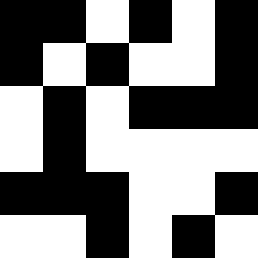[["black", "black", "white", "black", "white", "black"], ["black", "white", "black", "white", "white", "black"], ["white", "black", "white", "black", "black", "black"], ["white", "black", "white", "white", "white", "white"], ["black", "black", "black", "white", "white", "black"], ["white", "white", "black", "white", "black", "white"]]